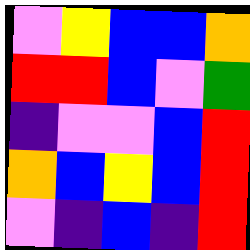[["violet", "yellow", "blue", "blue", "orange"], ["red", "red", "blue", "violet", "green"], ["indigo", "violet", "violet", "blue", "red"], ["orange", "blue", "yellow", "blue", "red"], ["violet", "indigo", "blue", "indigo", "red"]]